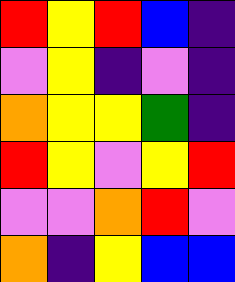[["red", "yellow", "red", "blue", "indigo"], ["violet", "yellow", "indigo", "violet", "indigo"], ["orange", "yellow", "yellow", "green", "indigo"], ["red", "yellow", "violet", "yellow", "red"], ["violet", "violet", "orange", "red", "violet"], ["orange", "indigo", "yellow", "blue", "blue"]]